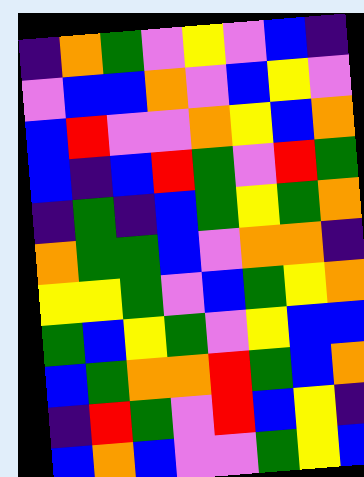[["indigo", "orange", "green", "violet", "yellow", "violet", "blue", "indigo"], ["violet", "blue", "blue", "orange", "violet", "blue", "yellow", "violet"], ["blue", "red", "violet", "violet", "orange", "yellow", "blue", "orange"], ["blue", "indigo", "blue", "red", "green", "violet", "red", "green"], ["indigo", "green", "indigo", "blue", "green", "yellow", "green", "orange"], ["orange", "green", "green", "blue", "violet", "orange", "orange", "indigo"], ["yellow", "yellow", "green", "violet", "blue", "green", "yellow", "orange"], ["green", "blue", "yellow", "green", "violet", "yellow", "blue", "blue"], ["blue", "green", "orange", "orange", "red", "green", "blue", "orange"], ["indigo", "red", "green", "violet", "red", "blue", "yellow", "indigo"], ["blue", "orange", "blue", "violet", "violet", "green", "yellow", "blue"]]